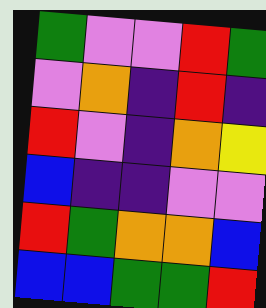[["green", "violet", "violet", "red", "green"], ["violet", "orange", "indigo", "red", "indigo"], ["red", "violet", "indigo", "orange", "yellow"], ["blue", "indigo", "indigo", "violet", "violet"], ["red", "green", "orange", "orange", "blue"], ["blue", "blue", "green", "green", "red"]]